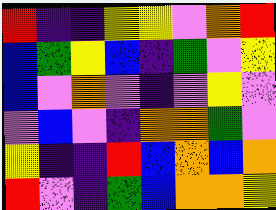[["red", "indigo", "indigo", "yellow", "yellow", "violet", "orange", "red"], ["blue", "green", "yellow", "blue", "indigo", "green", "violet", "yellow"], ["blue", "violet", "orange", "violet", "indigo", "violet", "yellow", "violet"], ["violet", "blue", "violet", "indigo", "orange", "orange", "green", "violet"], ["yellow", "indigo", "indigo", "red", "blue", "orange", "blue", "orange"], ["red", "violet", "indigo", "green", "blue", "orange", "orange", "yellow"]]